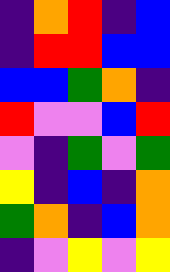[["indigo", "orange", "red", "indigo", "blue"], ["indigo", "red", "red", "blue", "blue"], ["blue", "blue", "green", "orange", "indigo"], ["red", "violet", "violet", "blue", "red"], ["violet", "indigo", "green", "violet", "green"], ["yellow", "indigo", "blue", "indigo", "orange"], ["green", "orange", "indigo", "blue", "orange"], ["indigo", "violet", "yellow", "violet", "yellow"]]